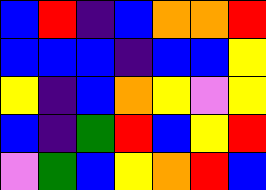[["blue", "red", "indigo", "blue", "orange", "orange", "red"], ["blue", "blue", "blue", "indigo", "blue", "blue", "yellow"], ["yellow", "indigo", "blue", "orange", "yellow", "violet", "yellow"], ["blue", "indigo", "green", "red", "blue", "yellow", "red"], ["violet", "green", "blue", "yellow", "orange", "red", "blue"]]